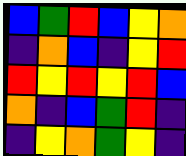[["blue", "green", "red", "blue", "yellow", "orange"], ["indigo", "orange", "blue", "indigo", "yellow", "red"], ["red", "yellow", "red", "yellow", "red", "blue"], ["orange", "indigo", "blue", "green", "red", "indigo"], ["indigo", "yellow", "orange", "green", "yellow", "indigo"]]